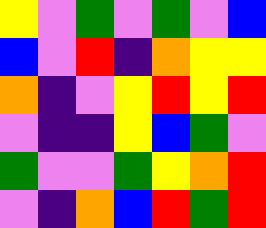[["yellow", "violet", "green", "violet", "green", "violet", "blue"], ["blue", "violet", "red", "indigo", "orange", "yellow", "yellow"], ["orange", "indigo", "violet", "yellow", "red", "yellow", "red"], ["violet", "indigo", "indigo", "yellow", "blue", "green", "violet"], ["green", "violet", "violet", "green", "yellow", "orange", "red"], ["violet", "indigo", "orange", "blue", "red", "green", "red"]]